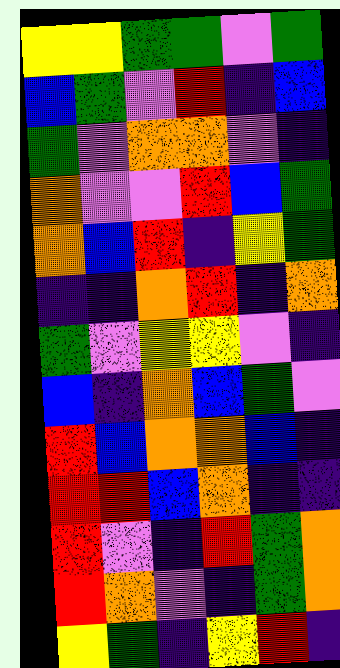[["yellow", "yellow", "green", "green", "violet", "green"], ["blue", "green", "violet", "red", "indigo", "blue"], ["green", "violet", "orange", "orange", "violet", "indigo"], ["orange", "violet", "violet", "red", "blue", "green"], ["orange", "blue", "red", "indigo", "yellow", "green"], ["indigo", "indigo", "orange", "red", "indigo", "orange"], ["green", "violet", "yellow", "yellow", "violet", "indigo"], ["blue", "indigo", "orange", "blue", "green", "violet"], ["red", "blue", "orange", "orange", "blue", "indigo"], ["red", "red", "blue", "orange", "indigo", "indigo"], ["red", "violet", "indigo", "red", "green", "orange"], ["red", "orange", "violet", "indigo", "green", "orange"], ["yellow", "green", "indigo", "yellow", "red", "indigo"]]